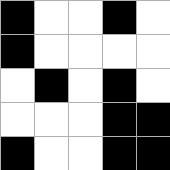[["black", "white", "white", "black", "white"], ["black", "white", "white", "white", "white"], ["white", "black", "white", "black", "white"], ["white", "white", "white", "black", "black"], ["black", "white", "white", "black", "black"]]